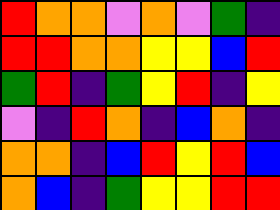[["red", "orange", "orange", "violet", "orange", "violet", "green", "indigo"], ["red", "red", "orange", "orange", "yellow", "yellow", "blue", "red"], ["green", "red", "indigo", "green", "yellow", "red", "indigo", "yellow"], ["violet", "indigo", "red", "orange", "indigo", "blue", "orange", "indigo"], ["orange", "orange", "indigo", "blue", "red", "yellow", "red", "blue"], ["orange", "blue", "indigo", "green", "yellow", "yellow", "red", "red"]]